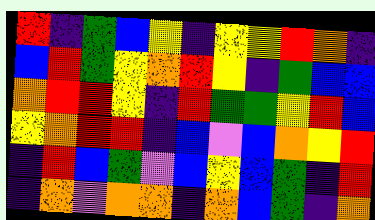[["red", "indigo", "green", "blue", "yellow", "indigo", "yellow", "yellow", "red", "orange", "indigo"], ["blue", "red", "green", "yellow", "orange", "red", "yellow", "indigo", "green", "blue", "blue"], ["orange", "red", "red", "yellow", "indigo", "red", "green", "green", "yellow", "red", "blue"], ["yellow", "orange", "red", "red", "indigo", "blue", "violet", "blue", "orange", "yellow", "red"], ["indigo", "red", "blue", "green", "violet", "blue", "yellow", "blue", "green", "indigo", "red"], ["indigo", "orange", "violet", "orange", "orange", "indigo", "orange", "blue", "green", "indigo", "orange"]]